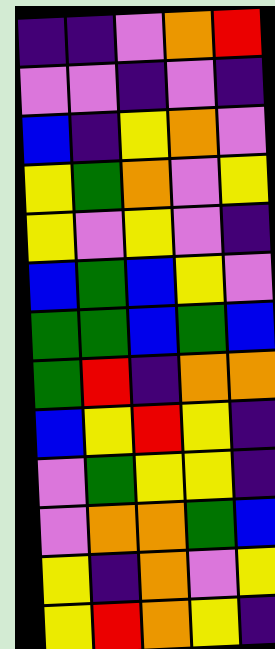[["indigo", "indigo", "violet", "orange", "red"], ["violet", "violet", "indigo", "violet", "indigo"], ["blue", "indigo", "yellow", "orange", "violet"], ["yellow", "green", "orange", "violet", "yellow"], ["yellow", "violet", "yellow", "violet", "indigo"], ["blue", "green", "blue", "yellow", "violet"], ["green", "green", "blue", "green", "blue"], ["green", "red", "indigo", "orange", "orange"], ["blue", "yellow", "red", "yellow", "indigo"], ["violet", "green", "yellow", "yellow", "indigo"], ["violet", "orange", "orange", "green", "blue"], ["yellow", "indigo", "orange", "violet", "yellow"], ["yellow", "red", "orange", "yellow", "indigo"]]